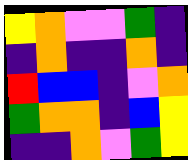[["yellow", "orange", "violet", "violet", "green", "indigo"], ["indigo", "orange", "indigo", "indigo", "orange", "indigo"], ["red", "blue", "blue", "indigo", "violet", "orange"], ["green", "orange", "orange", "indigo", "blue", "yellow"], ["indigo", "indigo", "orange", "violet", "green", "yellow"]]